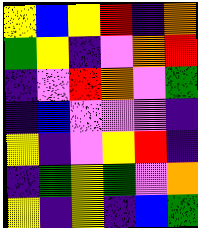[["yellow", "blue", "yellow", "red", "indigo", "orange"], ["green", "yellow", "indigo", "violet", "orange", "red"], ["indigo", "violet", "red", "orange", "violet", "green"], ["indigo", "blue", "violet", "violet", "violet", "indigo"], ["yellow", "indigo", "violet", "yellow", "red", "indigo"], ["indigo", "green", "yellow", "green", "violet", "orange"], ["yellow", "indigo", "yellow", "indigo", "blue", "green"]]